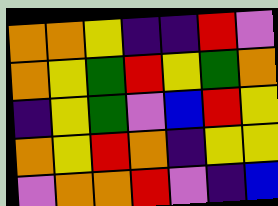[["orange", "orange", "yellow", "indigo", "indigo", "red", "violet"], ["orange", "yellow", "green", "red", "yellow", "green", "orange"], ["indigo", "yellow", "green", "violet", "blue", "red", "yellow"], ["orange", "yellow", "red", "orange", "indigo", "yellow", "yellow"], ["violet", "orange", "orange", "red", "violet", "indigo", "blue"]]